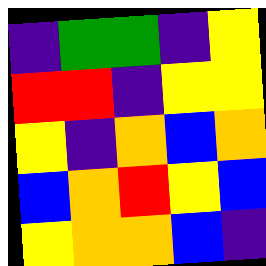[["indigo", "green", "green", "indigo", "yellow"], ["red", "red", "indigo", "yellow", "yellow"], ["yellow", "indigo", "orange", "blue", "orange"], ["blue", "orange", "red", "yellow", "blue"], ["yellow", "orange", "orange", "blue", "indigo"]]